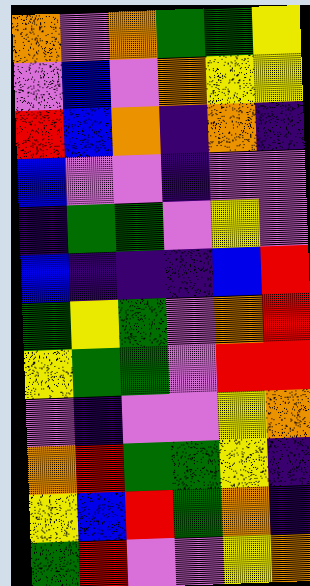[["orange", "violet", "orange", "green", "green", "yellow"], ["violet", "blue", "violet", "orange", "yellow", "yellow"], ["red", "blue", "orange", "indigo", "orange", "indigo"], ["blue", "violet", "violet", "indigo", "violet", "violet"], ["indigo", "green", "green", "violet", "yellow", "violet"], ["blue", "indigo", "indigo", "indigo", "blue", "red"], ["green", "yellow", "green", "violet", "orange", "red"], ["yellow", "green", "green", "violet", "red", "red"], ["violet", "indigo", "violet", "violet", "yellow", "orange"], ["orange", "red", "green", "green", "yellow", "indigo"], ["yellow", "blue", "red", "green", "orange", "indigo"], ["green", "red", "violet", "violet", "yellow", "orange"]]